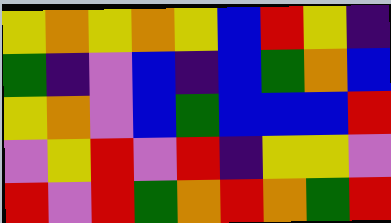[["yellow", "orange", "yellow", "orange", "yellow", "blue", "red", "yellow", "indigo"], ["green", "indigo", "violet", "blue", "indigo", "blue", "green", "orange", "blue"], ["yellow", "orange", "violet", "blue", "green", "blue", "blue", "blue", "red"], ["violet", "yellow", "red", "violet", "red", "indigo", "yellow", "yellow", "violet"], ["red", "violet", "red", "green", "orange", "red", "orange", "green", "red"]]